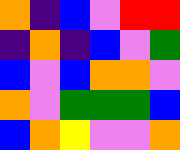[["orange", "indigo", "blue", "violet", "red", "red"], ["indigo", "orange", "indigo", "blue", "violet", "green"], ["blue", "violet", "blue", "orange", "orange", "violet"], ["orange", "violet", "green", "green", "green", "blue"], ["blue", "orange", "yellow", "violet", "violet", "orange"]]